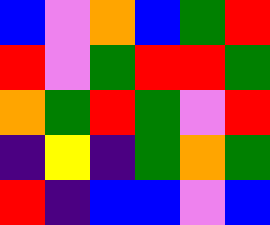[["blue", "violet", "orange", "blue", "green", "red"], ["red", "violet", "green", "red", "red", "green"], ["orange", "green", "red", "green", "violet", "red"], ["indigo", "yellow", "indigo", "green", "orange", "green"], ["red", "indigo", "blue", "blue", "violet", "blue"]]